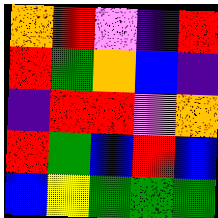[["orange", "red", "violet", "indigo", "red"], ["red", "green", "orange", "blue", "indigo"], ["indigo", "red", "red", "violet", "orange"], ["red", "green", "blue", "red", "blue"], ["blue", "yellow", "green", "green", "green"]]